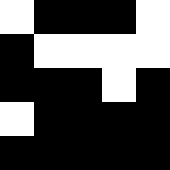[["white", "black", "black", "black", "white"], ["black", "white", "white", "white", "white"], ["black", "black", "black", "white", "black"], ["white", "black", "black", "black", "black"], ["black", "black", "black", "black", "black"]]